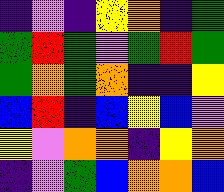[["indigo", "violet", "indigo", "yellow", "orange", "indigo", "green"], ["green", "red", "green", "violet", "green", "red", "green"], ["green", "orange", "green", "orange", "indigo", "indigo", "yellow"], ["blue", "red", "indigo", "blue", "yellow", "blue", "violet"], ["yellow", "violet", "orange", "orange", "indigo", "yellow", "orange"], ["indigo", "violet", "green", "blue", "orange", "orange", "blue"]]